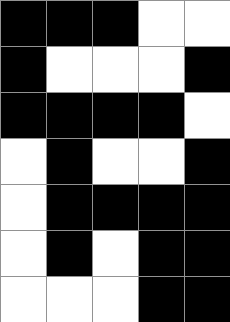[["black", "black", "black", "white", "white"], ["black", "white", "white", "white", "black"], ["black", "black", "black", "black", "white"], ["white", "black", "white", "white", "black"], ["white", "black", "black", "black", "black"], ["white", "black", "white", "black", "black"], ["white", "white", "white", "black", "black"]]